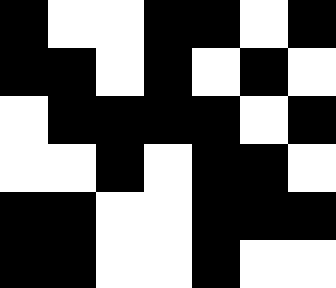[["black", "white", "white", "black", "black", "white", "black"], ["black", "black", "white", "black", "white", "black", "white"], ["white", "black", "black", "black", "black", "white", "black"], ["white", "white", "black", "white", "black", "black", "white"], ["black", "black", "white", "white", "black", "black", "black"], ["black", "black", "white", "white", "black", "white", "white"]]